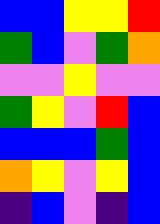[["blue", "blue", "yellow", "yellow", "red"], ["green", "blue", "violet", "green", "orange"], ["violet", "violet", "yellow", "violet", "violet"], ["green", "yellow", "violet", "red", "blue"], ["blue", "blue", "blue", "green", "blue"], ["orange", "yellow", "violet", "yellow", "blue"], ["indigo", "blue", "violet", "indigo", "blue"]]